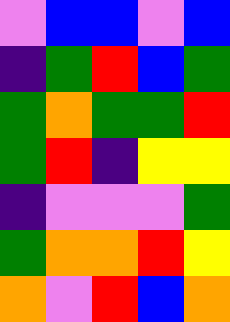[["violet", "blue", "blue", "violet", "blue"], ["indigo", "green", "red", "blue", "green"], ["green", "orange", "green", "green", "red"], ["green", "red", "indigo", "yellow", "yellow"], ["indigo", "violet", "violet", "violet", "green"], ["green", "orange", "orange", "red", "yellow"], ["orange", "violet", "red", "blue", "orange"]]